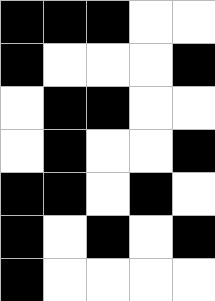[["black", "black", "black", "white", "white"], ["black", "white", "white", "white", "black"], ["white", "black", "black", "white", "white"], ["white", "black", "white", "white", "black"], ["black", "black", "white", "black", "white"], ["black", "white", "black", "white", "black"], ["black", "white", "white", "white", "white"]]